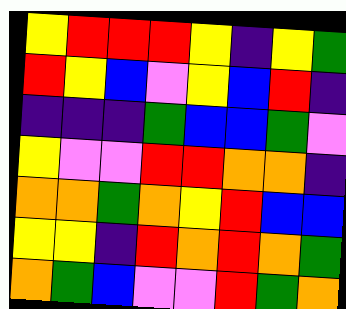[["yellow", "red", "red", "red", "yellow", "indigo", "yellow", "green"], ["red", "yellow", "blue", "violet", "yellow", "blue", "red", "indigo"], ["indigo", "indigo", "indigo", "green", "blue", "blue", "green", "violet"], ["yellow", "violet", "violet", "red", "red", "orange", "orange", "indigo"], ["orange", "orange", "green", "orange", "yellow", "red", "blue", "blue"], ["yellow", "yellow", "indigo", "red", "orange", "red", "orange", "green"], ["orange", "green", "blue", "violet", "violet", "red", "green", "orange"]]